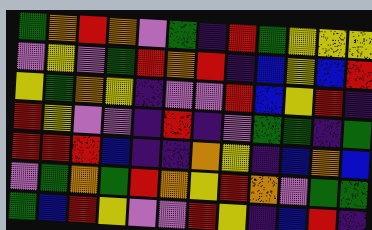[["green", "orange", "red", "orange", "violet", "green", "indigo", "red", "green", "yellow", "yellow", "yellow"], ["violet", "yellow", "violet", "green", "red", "orange", "red", "indigo", "blue", "yellow", "blue", "red"], ["yellow", "green", "orange", "yellow", "indigo", "violet", "violet", "red", "blue", "yellow", "red", "indigo"], ["red", "yellow", "violet", "violet", "indigo", "red", "indigo", "violet", "green", "green", "indigo", "green"], ["red", "red", "red", "blue", "indigo", "indigo", "orange", "yellow", "indigo", "blue", "orange", "blue"], ["violet", "green", "orange", "green", "red", "orange", "yellow", "red", "orange", "violet", "green", "green"], ["green", "blue", "red", "yellow", "violet", "violet", "red", "yellow", "indigo", "blue", "red", "indigo"]]